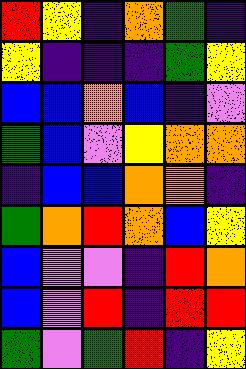[["red", "yellow", "indigo", "orange", "green", "indigo"], ["yellow", "indigo", "indigo", "indigo", "green", "yellow"], ["blue", "blue", "orange", "blue", "indigo", "violet"], ["green", "blue", "violet", "yellow", "orange", "orange"], ["indigo", "blue", "blue", "orange", "orange", "indigo"], ["green", "orange", "red", "orange", "blue", "yellow"], ["blue", "violet", "violet", "indigo", "red", "orange"], ["blue", "violet", "red", "indigo", "red", "red"], ["green", "violet", "green", "red", "indigo", "yellow"]]